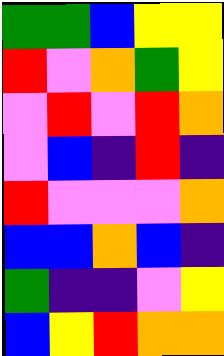[["green", "green", "blue", "yellow", "yellow"], ["red", "violet", "orange", "green", "yellow"], ["violet", "red", "violet", "red", "orange"], ["violet", "blue", "indigo", "red", "indigo"], ["red", "violet", "violet", "violet", "orange"], ["blue", "blue", "orange", "blue", "indigo"], ["green", "indigo", "indigo", "violet", "yellow"], ["blue", "yellow", "red", "orange", "orange"]]